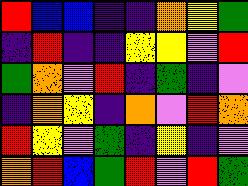[["red", "blue", "blue", "indigo", "indigo", "orange", "yellow", "green"], ["indigo", "red", "indigo", "indigo", "yellow", "yellow", "violet", "red"], ["green", "orange", "violet", "red", "indigo", "green", "indigo", "violet"], ["indigo", "orange", "yellow", "indigo", "orange", "violet", "red", "orange"], ["red", "yellow", "violet", "green", "indigo", "yellow", "indigo", "violet"], ["orange", "red", "blue", "green", "red", "violet", "red", "green"]]